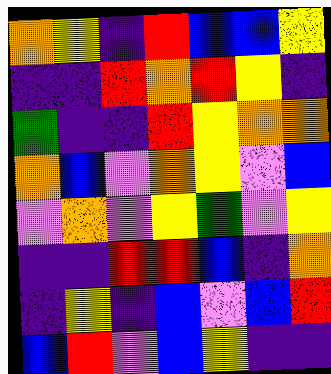[["orange", "yellow", "indigo", "red", "blue", "blue", "yellow"], ["indigo", "indigo", "red", "orange", "red", "yellow", "indigo"], ["green", "indigo", "indigo", "red", "yellow", "orange", "orange"], ["orange", "blue", "violet", "orange", "yellow", "violet", "blue"], ["violet", "orange", "violet", "yellow", "green", "violet", "yellow"], ["indigo", "indigo", "red", "red", "blue", "indigo", "orange"], ["indigo", "yellow", "indigo", "blue", "violet", "blue", "red"], ["blue", "red", "violet", "blue", "yellow", "indigo", "indigo"]]